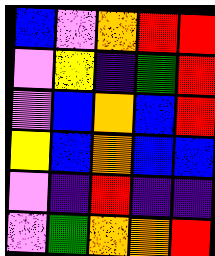[["blue", "violet", "orange", "red", "red"], ["violet", "yellow", "indigo", "green", "red"], ["violet", "blue", "orange", "blue", "red"], ["yellow", "blue", "orange", "blue", "blue"], ["violet", "indigo", "red", "indigo", "indigo"], ["violet", "green", "orange", "orange", "red"]]